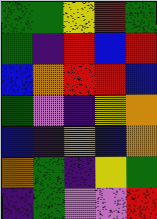[["green", "green", "yellow", "red", "green"], ["green", "indigo", "red", "blue", "red"], ["blue", "orange", "red", "red", "blue"], ["green", "violet", "indigo", "yellow", "orange"], ["blue", "indigo", "orange", "blue", "orange"], ["orange", "green", "indigo", "yellow", "green"], ["indigo", "green", "violet", "violet", "red"]]